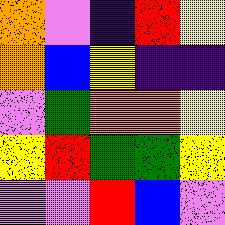[["orange", "violet", "indigo", "red", "yellow"], ["orange", "blue", "yellow", "indigo", "indigo"], ["violet", "green", "orange", "orange", "yellow"], ["yellow", "red", "green", "green", "yellow"], ["violet", "violet", "red", "blue", "violet"]]